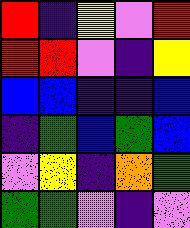[["red", "indigo", "yellow", "violet", "red"], ["red", "red", "violet", "indigo", "yellow"], ["blue", "blue", "indigo", "indigo", "blue"], ["indigo", "green", "blue", "green", "blue"], ["violet", "yellow", "indigo", "orange", "green"], ["green", "green", "violet", "indigo", "violet"]]